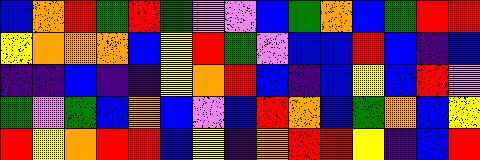[["blue", "orange", "red", "green", "red", "green", "violet", "violet", "blue", "green", "orange", "blue", "green", "red", "red"], ["yellow", "orange", "orange", "orange", "blue", "yellow", "red", "green", "violet", "blue", "blue", "red", "blue", "indigo", "blue"], ["indigo", "indigo", "blue", "indigo", "indigo", "yellow", "orange", "red", "blue", "indigo", "blue", "yellow", "blue", "red", "violet"], ["green", "violet", "green", "blue", "orange", "blue", "violet", "blue", "red", "orange", "blue", "green", "orange", "blue", "yellow"], ["red", "yellow", "orange", "red", "red", "blue", "yellow", "indigo", "orange", "red", "red", "yellow", "indigo", "blue", "red"]]